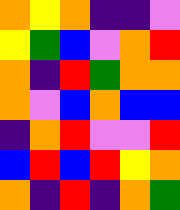[["orange", "yellow", "orange", "indigo", "indigo", "violet"], ["yellow", "green", "blue", "violet", "orange", "red"], ["orange", "indigo", "red", "green", "orange", "orange"], ["orange", "violet", "blue", "orange", "blue", "blue"], ["indigo", "orange", "red", "violet", "violet", "red"], ["blue", "red", "blue", "red", "yellow", "orange"], ["orange", "indigo", "red", "indigo", "orange", "green"]]